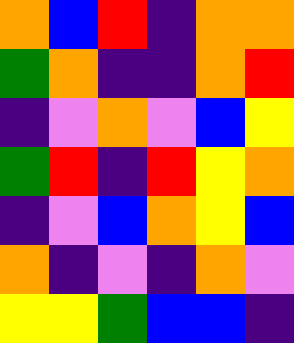[["orange", "blue", "red", "indigo", "orange", "orange"], ["green", "orange", "indigo", "indigo", "orange", "red"], ["indigo", "violet", "orange", "violet", "blue", "yellow"], ["green", "red", "indigo", "red", "yellow", "orange"], ["indigo", "violet", "blue", "orange", "yellow", "blue"], ["orange", "indigo", "violet", "indigo", "orange", "violet"], ["yellow", "yellow", "green", "blue", "blue", "indigo"]]